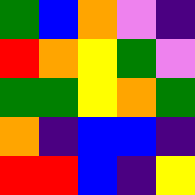[["green", "blue", "orange", "violet", "indigo"], ["red", "orange", "yellow", "green", "violet"], ["green", "green", "yellow", "orange", "green"], ["orange", "indigo", "blue", "blue", "indigo"], ["red", "red", "blue", "indigo", "yellow"]]